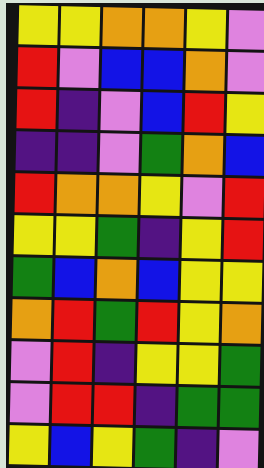[["yellow", "yellow", "orange", "orange", "yellow", "violet"], ["red", "violet", "blue", "blue", "orange", "violet"], ["red", "indigo", "violet", "blue", "red", "yellow"], ["indigo", "indigo", "violet", "green", "orange", "blue"], ["red", "orange", "orange", "yellow", "violet", "red"], ["yellow", "yellow", "green", "indigo", "yellow", "red"], ["green", "blue", "orange", "blue", "yellow", "yellow"], ["orange", "red", "green", "red", "yellow", "orange"], ["violet", "red", "indigo", "yellow", "yellow", "green"], ["violet", "red", "red", "indigo", "green", "green"], ["yellow", "blue", "yellow", "green", "indigo", "violet"]]